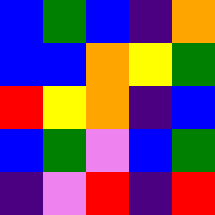[["blue", "green", "blue", "indigo", "orange"], ["blue", "blue", "orange", "yellow", "green"], ["red", "yellow", "orange", "indigo", "blue"], ["blue", "green", "violet", "blue", "green"], ["indigo", "violet", "red", "indigo", "red"]]